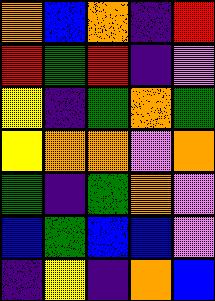[["orange", "blue", "orange", "indigo", "red"], ["red", "green", "red", "indigo", "violet"], ["yellow", "indigo", "green", "orange", "green"], ["yellow", "orange", "orange", "violet", "orange"], ["green", "indigo", "green", "orange", "violet"], ["blue", "green", "blue", "blue", "violet"], ["indigo", "yellow", "indigo", "orange", "blue"]]